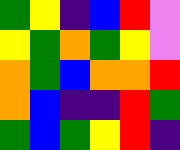[["green", "yellow", "indigo", "blue", "red", "violet"], ["yellow", "green", "orange", "green", "yellow", "violet"], ["orange", "green", "blue", "orange", "orange", "red"], ["orange", "blue", "indigo", "indigo", "red", "green"], ["green", "blue", "green", "yellow", "red", "indigo"]]